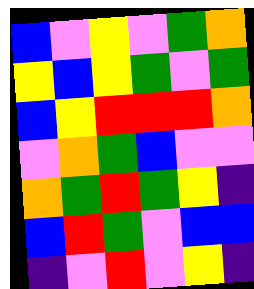[["blue", "violet", "yellow", "violet", "green", "orange"], ["yellow", "blue", "yellow", "green", "violet", "green"], ["blue", "yellow", "red", "red", "red", "orange"], ["violet", "orange", "green", "blue", "violet", "violet"], ["orange", "green", "red", "green", "yellow", "indigo"], ["blue", "red", "green", "violet", "blue", "blue"], ["indigo", "violet", "red", "violet", "yellow", "indigo"]]